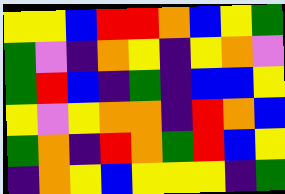[["yellow", "yellow", "blue", "red", "red", "orange", "blue", "yellow", "green"], ["green", "violet", "indigo", "orange", "yellow", "indigo", "yellow", "orange", "violet"], ["green", "red", "blue", "indigo", "green", "indigo", "blue", "blue", "yellow"], ["yellow", "violet", "yellow", "orange", "orange", "indigo", "red", "orange", "blue"], ["green", "orange", "indigo", "red", "orange", "green", "red", "blue", "yellow"], ["indigo", "orange", "yellow", "blue", "yellow", "yellow", "yellow", "indigo", "green"]]